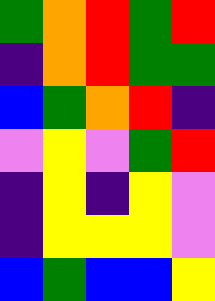[["green", "orange", "red", "green", "red"], ["indigo", "orange", "red", "green", "green"], ["blue", "green", "orange", "red", "indigo"], ["violet", "yellow", "violet", "green", "red"], ["indigo", "yellow", "indigo", "yellow", "violet"], ["indigo", "yellow", "yellow", "yellow", "violet"], ["blue", "green", "blue", "blue", "yellow"]]